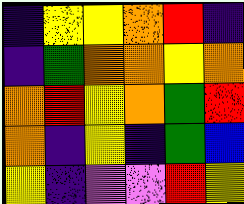[["indigo", "yellow", "yellow", "orange", "red", "indigo"], ["indigo", "green", "orange", "orange", "yellow", "orange"], ["orange", "red", "yellow", "orange", "green", "red"], ["orange", "indigo", "yellow", "indigo", "green", "blue"], ["yellow", "indigo", "violet", "violet", "red", "yellow"]]